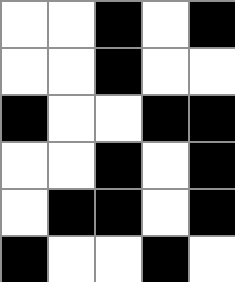[["white", "white", "black", "white", "black"], ["white", "white", "black", "white", "white"], ["black", "white", "white", "black", "black"], ["white", "white", "black", "white", "black"], ["white", "black", "black", "white", "black"], ["black", "white", "white", "black", "white"]]